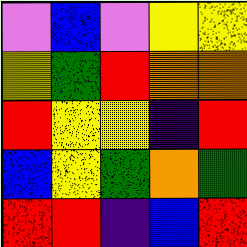[["violet", "blue", "violet", "yellow", "yellow"], ["yellow", "green", "red", "orange", "orange"], ["red", "yellow", "yellow", "indigo", "red"], ["blue", "yellow", "green", "orange", "green"], ["red", "red", "indigo", "blue", "red"]]